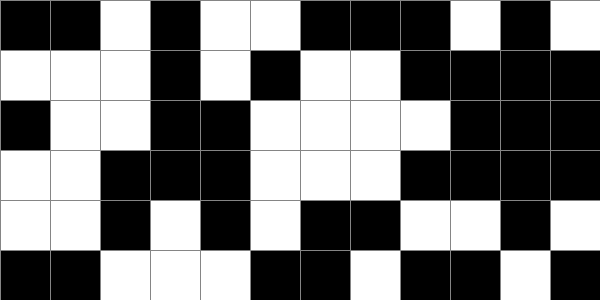[["black", "black", "white", "black", "white", "white", "black", "black", "black", "white", "black", "white"], ["white", "white", "white", "black", "white", "black", "white", "white", "black", "black", "black", "black"], ["black", "white", "white", "black", "black", "white", "white", "white", "white", "black", "black", "black"], ["white", "white", "black", "black", "black", "white", "white", "white", "black", "black", "black", "black"], ["white", "white", "black", "white", "black", "white", "black", "black", "white", "white", "black", "white"], ["black", "black", "white", "white", "white", "black", "black", "white", "black", "black", "white", "black"]]